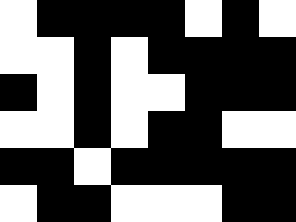[["white", "black", "black", "black", "black", "white", "black", "white"], ["white", "white", "black", "white", "black", "black", "black", "black"], ["black", "white", "black", "white", "white", "black", "black", "black"], ["white", "white", "black", "white", "black", "black", "white", "white"], ["black", "black", "white", "black", "black", "black", "black", "black"], ["white", "black", "black", "white", "white", "white", "black", "black"]]